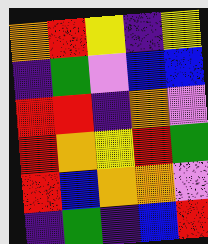[["orange", "red", "yellow", "indigo", "yellow"], ["indigo", "green", "violet", "blue", "blue"], ["red", "red", "indigo", "orange", "violet"], ["red", "orange", "yellow", "red", "green"], ["red", "blue", "orange", "orange", "violet"], ["indigo", "green", "indigo", "blue", "red"]]